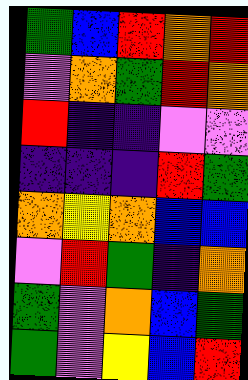[["green", "blue", "red", "orange", "red"], ["violet", "orange", "green", "red", "orange"], ["red", "indigo", "indigo", "violet", "violet"], ["indigo", "indigo", "indigo", "red", "green"], ["orange", "yellow", "orange", "blue", "blue"], ["violet", "red", "green", "indigo", "orange"], ["green", "violet", "orange", "blue", "green"], ["green", "violet", "yellow", "blue", "red"]]